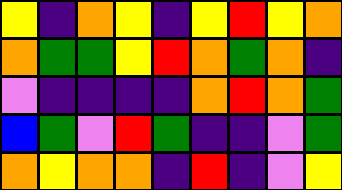[["yellow", "indigo", "orange", "yellow", "indigo", "yellow", "red", "yellow", "orange"], ["orange", "green", "green", "yellow", "red", "orange", "green", "orange", "indigo"], ["violet", "indigo", "indigo", "indigo", "indigo", "orange", "red", "orange", "green"], ["blue", "green", "violet", "red", "green", "indigo", "indigo", "violet", "green"], ["orange", "yellow", "orange", "orange", "indigo", "red", "indigo", "violet", "yellow"]]